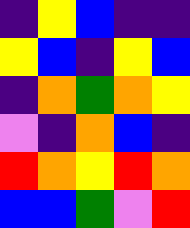[["indigo", "yellow", "blue", "indigo", "indigo"], ["yellow", "blue", "indigo", "yellow", "blue"], ["indigo", "orange", "green", "orange", "yellow"], ["violet", "indigo", "orange", "blue", "indigo"], ["red", "orange", "yellow", "red", "orange"], ["blue", "blue", "green", "violet", "red"]]